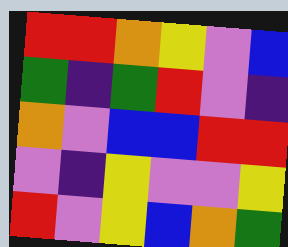[["red", "red", "orange", "yellow", "violet", "blue"], ["green", "indigo", "green", "red", "violet", "indigo"], ["orange", "violet", "blue", "blue", "red", "red"], ["violet", "indigo", "yellow", "violet", "violet", "yellow"], ["red", "violet", "yellow", "blue", "orange", "green"]]